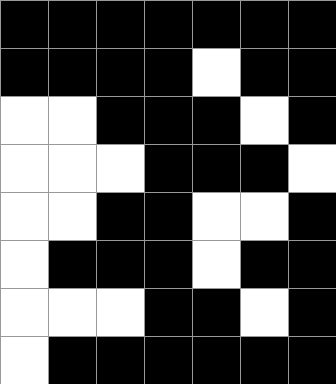[["black", "black", "black", "black", "black", "black", "black"], ["black", "black", "black", "black", "white", "black", "black"], ["white", "white", "black", "black", "black", "white", "black"], ["white", "white", "white", "black", "black", "black", "white"], ["white", "white", "black", "black", "white", "white", "black"], ["white", "black", "black", "black", "white", "black", "black"], ["white", "white", "white", "black", "black", "white", "black"], ["white", "black", "black", "black", "black", "black", "black"]]